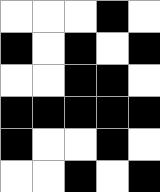[["white", "white", "white", "black", "white"], ["black", "white", "black", "white", "black"], ["white", "white", "black", "black", "white"], ["black", "black", "black", "black", "black"], ["black", "white", "white", "black", "white"], ["white", "white", "black", "white", "black"]]